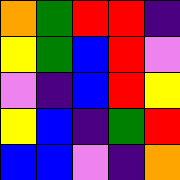[["orange", "green", "red", "red", "indigo"], ["yellow", "green", "blue", "red", "violet"], ["violet", "indigo", "blue", "red", "yellow"], ["yellow", "blue", "indigo", "green", "red"], ["blue", "blue", "violet", "indigo", "orange"]]